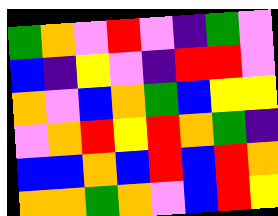[["green", "orange", "violet", "red", "violet", "indigo", "green", "violet"], ["blue", "indigo", "yellow", "violet", "indigo", "red", "red", "violet"], ["orange", "violet", "blue", "orange", "green", "blue", "yellow", "yellow"], ["violet", "orange", "red", "yellow", "red", "orange", "green", "indigo"], ["blue", "blue", "orange", "blue", "red", "blue", "red", "orange"], ["orange", "orange", "green", "orange", "violet", "blue", "red", "yellow"]]